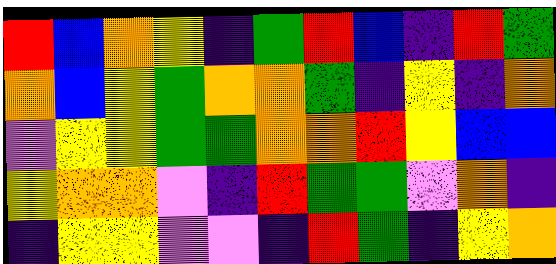[["red", "blue", "orange", "yellow", "indigo", "green", "red", "blue", "indigo", "red", "green"], ["orange", "blue", "yellow", "green", "orange", "orange", "green", "indigo", "yellow", "indigo", "orange"], ["violet", "yellow", "yellow", "green", "green", "orange", "orange", "red", "yellow", "blue", "blue"], ["yellow", "orange", "orange", "violet", "indigo", "red", "green", "green", "violet", "orange", "indigo"], ["indigo", "yellow", "yellow", "violet", "violet", "indigo", "red", "green", "indigo", "yellow", "orange"]]